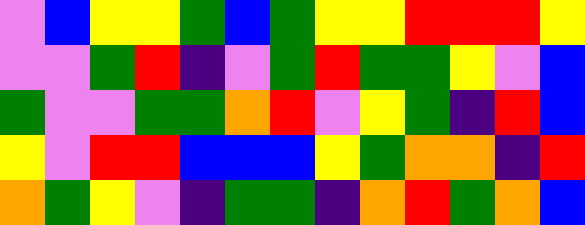[["violet", "blue", "yellow", "yellow", "green", "blue", "green", "yellow", "yellow", "red", "red", "red", "yellow"], ["violet", "violet", "green", "red", "indigo", "violet", "green", "red", "green", "green", "yellow", "violet", "blue"], ["green", "violet", "violet", "green", "green", "orange", "red", "violet", "yellow", "green", "indigo", "red", "blue"], ["yellow", "violet", "red", "red", "blue", "blue", "blue", "yellow", "green", "orange", "orange", "indigo", "red"], ["orange", "green", "yellow", "violet", "indigo", "green", "green", "indigo", "orange", "red", "green", "orange", "blue"]]